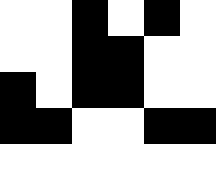[["white", "white", "black", "white", "black", "white"], ["white", "white", "black", "black", "white", "white"], ["black", "white", "black", "black", "white", "white"], ["black", "black", "white", "white", "black", "black"], ["white", "white", "white", "white", "white", "white"]]